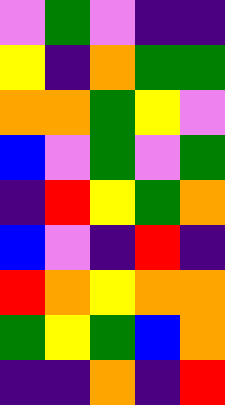[["violet", "green", "violet", "indigo", "indigo"], ["yellow", "indigo", "orange", "green", "green"], ["orange", "orange", "green", "yellow", "violet"], ["blue", "violet", "green", "violet", "green"], ["indigo", "red", "yellow", "green", "orange"], ["blue", "violet", "indigo", "red", "indigo"], ["red", "orange", "yellow", "orange", "orange"], ["green", "yellow", "green", "blue", "orange"], ["indigo", "indigo", "orange", "indigo", "red"]]